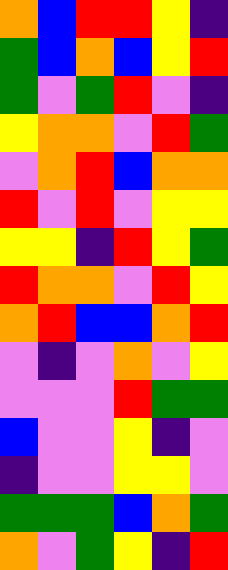[["orange", "blue", "red", "red", "yellow", "indigo"], ["green", "blue", "orange", "blue", "yellow", "red"], ["green", "violet", "green", "red", "violet", "indigo"], ["yellow", "orange", "orange", "violet", "red", "green"], ["violet", "orange", "red", "blue", "orange", "orange"], ["red", "violet", "red", "violet", "yellow", "yellow"], ["yellow", "yellow", "indigo", "red", "yellow", "green"], ["red", "orange", "orange", "violet", "red", "yellow"], ["orange", "red", "blue", "blue", "orange", "red"], ["violet", "indigo", "violet", "orange", "violet", "yellow"], ["violet", "violet", "violet", "red", "green", "green"], ["blue", "violet", "violet", "yellow", "indigo", "violet"], ["indigo", "violet", "violet", "yellow", "yellow", "violet"], ["green", "green", "green", "blue", "orange", "green"], ["orange", "violet", "green", "yellow", "indigo", "red"]]